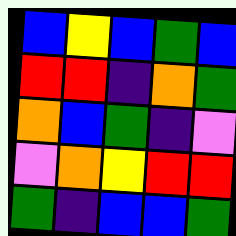[["blue", "yellow", "blue", "green", "blue"], ["red", "red", "indigo", "orange", "green"], ["orange", "blue", "green", "indigo", "violet"], ["violet", "orange", "yellow", "red", "red"], ["green", "indigo", "blue", "blue", "green"]]